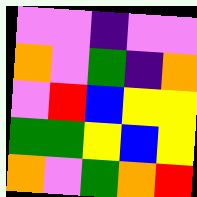[["violet", "violet", "indigo", "violet", "violet"], ["orange", "violet", "green", "indigo", "orange"], ["violet", "red", "blue", "yellow", "yellow"], ["green", "green", "yellow", "blue", "yellow"], ["orange", "violet", "green", "orange", "red"]]